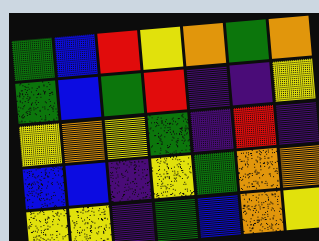[["green", "blue", "red", "yellow", "orange", "green", "orange"], ["green", "blue", "green", "red", "indigo", "indigo", "yellow"], ["yellow", "orange", "yellow", "green", "indigo", "red", "indigo"], ["blue", "blue", "indigo", "yellow", "green", "orange", "orange"], ["yellow", "yellow", "indigo", "green", "blue", "orange", "yellow"]]